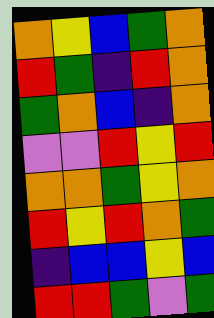[["orange", "yellow", "blue", "green", "orange"], ["red", "green", "indigo", "red", "orange"], ["green", "orange", "blue", "indigo", "orange"], ["violet", "violet", "red", "yellow", "red"], ["orange", "orange", "green", "yellow", "orange"], ["red", "yellow", "red", "orange", "green"], ["indigo", "blue", "blue", "yellow", "blue"], ["red", "red", "green", "violet", "green"]]